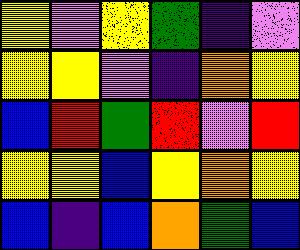[["yellow", "violet", "yellow", "green", "indigo", "violet"], ["yellow", "yellow", "violet", "indigo", "orange", "yellow"], ["blue", "red", "green", "red", "violet", "red"], ["yellow", "yellow", "blue", "yellow", "orange", "yellow"], ["blue", "indigo", "blue", "orange", "green", "blue"]]